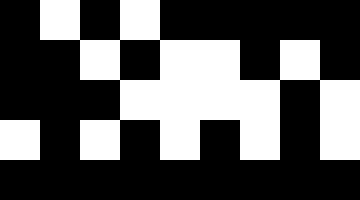[["black", "white", "black", "white", "black", "black", "black", "black", "black"], ["black", "black", "white", "black", "white", "white", "black", "white", "black"], ["black", "black", "black", "white", "white", "white", "white", "black", "white"], ["white", "black", "white", "black", "white", "black", "white", "black", "white"], ["black", "black", "black", "black", "black", "black", "black", "black", "black"]]